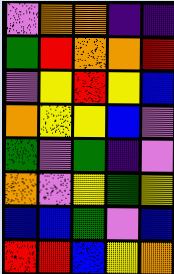[["violet", "orange", "orange", "indigo", "indigo"], ["green", "red", "orange", "orange", "red"], ["violet", "yellow", "red", "yellow", "blue"], ["orange", "yellow", "yellow", "blue", "violet"], ["green", "violet", "green", "indigo", "violet"], ["orange", "violet", "yellow", "green", "yellow"], ["blue", "blue", "green", "violet", "blue"], ["red", "red", "blue", "yellow", "orange"]]